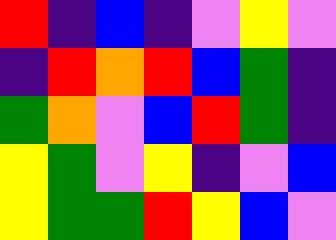[["red", "indigo", "blue", "indigo", "violet", "yellow", "violet"], ["indigo", "red", "orange", "red", "blue", "green", "indigo"], ["green", "orange", "violet", "blue", "red", "green", "indigo"], ["yellow", "green", "violet", "yellow", "indigo", "violet", "blue"], ["yellow", "green", "green", "red", "yellow", "blue", "violet"]]